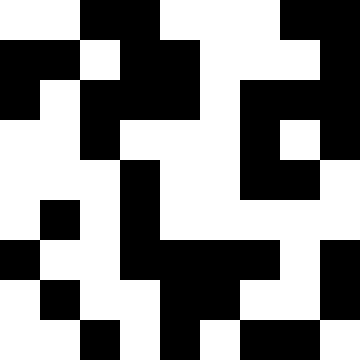[["white", "white", "black", "black", "white", "white", "white", "black", "black"], ["black", "black", "white", "black", "black", "white", "white", "white", "black"], ["black", "white", "black", "black", "black", "white", "black", "black", "black"], ["white", "white", "black", "white", "white", "white", "black", "white", "black"], ["white", "white", "white", "black", "white", "white", "black", "black", "white"], ["white", "black", "white", "black", "white", "white", "white", "white", "white"], ["black", "white", "white", "black", "black", "black", "black", "white", "black"], ["white", "black", "white", "white", "black", "black", "white", "white", "black"], ["white", "white", "black", "white", "black", "white", "black", "black", "white"]]